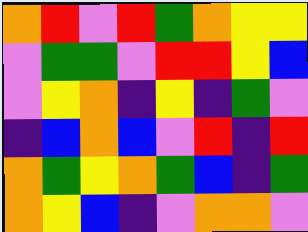[["orange", "red", "violet", "red", "green", "orange", "yellow", "yellow"], ["violet", "green", "green", "violet", "red", "red", "yellow", "blue"], ["violet", "yellow", "orange", "indigo", "yellow", "indigo", "green", "violet"], ["indigo", "blue", "orange", "blue", "violet", "red", "indigo", "red"], ["orange", "green", "yellow", "orange", "green", "blue", "indigo", "green"], ["orange", "yellow", "blue", "indigo", "violet", "orange", "orange", "violet"]]